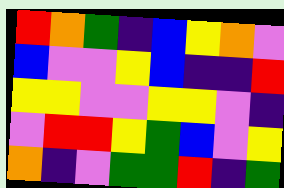[["red", "orange", "green", "indigo", "blue", "yellow", "orange", "violet"], ["blue", "violet", "violet", "yellow", "blue", "indigo", "indigo", "red"], ["yellow", "yellow", "violet", "violet", "yellow", "yellow", "violet", "indigo"], ["violet", "red", "red", "yellow", "green", "blue", "violet", "yellow"], ["orange", "indigo", "violet", "green", "green", "red", "indigo", "green"]]